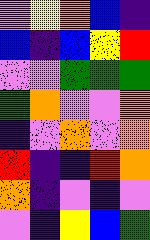[["violet", "yellow", "orange", "blue", "indigo"], ["blue", "indigo", "blue", "yellow", "red"], ["violet", "violet", "green", "green", "green"], ["green", "orange", "violet", "violet", "orange"], ["indigo", "violet", "orange", "violet", "orange"], ["red", "indigo", "indigo", "red", "orange"], ["orange", "indigo", "violet", "indigo", "violet"], ["violet", "indigo", "yellow", "blue", "green"]]